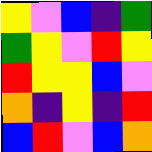[["yellow", "violet", "blue", "indigo", "green"], ["green", "yellow", "violet", "red", "yellow"], ["red", "yellow", "yellow", "blue", "violet"], ["orange", "indigo", "yellow", "indigo", "red"], ["blue", "red", "violet", "blue", "orange"]]